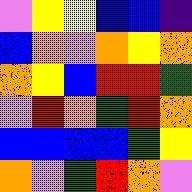[["violet", "yellow", "yellow", "blue", "blue", "indigo"], ["blue", "orange", "violet", "orange", "yellow", "orange"], ["orange", "yellow", "blue", "red", "red", "green"], ["violet", "red", "orange", "green", "red", "orange"], ["blue", "blue", "blue", "blue", "green", "yellow"], ["orange", "violet", "green", "red", "orange", "violet"]]